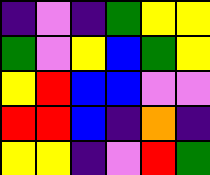[["indigo", "violet", "indigo", "green", "yellow", "yellow"], ["green", "violet", "yellow", "blue", "green", "yellow"], ["yellow", "red", "blue", "blue", "violet", "violet"], ["red", "red", "blue", "indigo", "orange", "indigo"], ["yellow", "yellow", "indigo", "violet", "red", "green"]]